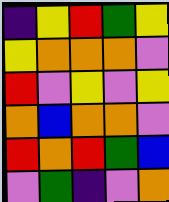[["indigo", "yellow", "red", "green", "yellow"], ["yellow", "orange", "orange", "orange", "violet"], ["red", "violet", "yellow", "violet", "yellow"], ["orange", "blue", "orange", "orange", "violet"], ["red", "orange", "red", "green", "blue"], ["violet", "green", "indigo", "violet", "orange"]]